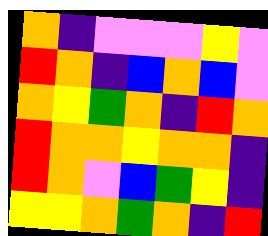[["orange", "indigo", "violet", "violet", "violet", "yellow", "violet"], ["red", "orange", "indigo", "blue", "orange", "blue", "violet"], ["orange", "yellow", "green", "orange", "indigo", "red", "orange"], ["red", "orange", "orange", "yellow", "orange", "orange", "indigo"], ["red", "orange", "violet", "blue", "green", "yellow", "indigo"], ["yellow", "yellow", "orange", "green", "orange", "indigo", "red"]]